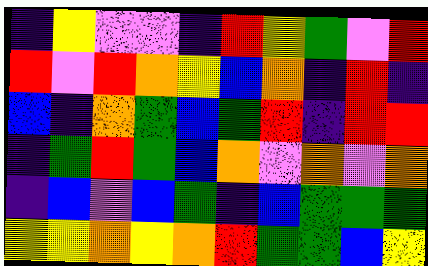[["indigo", "yellow", "violet", "violet", "indigo", "red", "yellow", "green", "violet", "red"], ["red", "violet", "red", "orange", "yellow", "blue", "orange", "indigo", "red", "indigo"], ["blue", "indigo", "orange", "green", "blue", "green", "red", "indigo", "red", "red"], ["indigo", "green", "red", "green", "blue", "orange", "violet", "orange", "violet", "orange"], ["indigo", "blue", "violet", "blue", "green", "indigo", "blue", "green", "green", "green"], ["yellow", "yellow", "orange", "yellow", "orange", "red", "green", "green", "blue", "yellow"]]